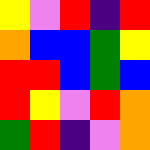[["yellow", "violet", "red", "indigo", "red"], ["orange", "blue", "blue", "green", "yellow"], ["red", "red", "blue", "green", "blue"], ["red", "yellow", "violet", "red", "orange"], ["green", "red", "indigo", "violet", "orange"]]